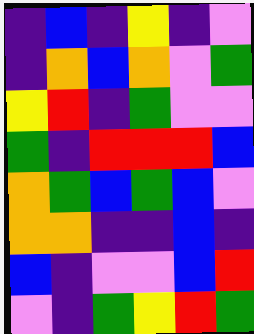[["indigo", "blue", "indigo", "yellow", "indigo", "violet"], ["indigo", "orange", "blue", "orange", "violet", "green"], ["yellow", "red", "indigo", "green", "violet", "violet"], ["green", "indigo", "red", "red", "red", "blue"], ["orange", "green", "blue", "green", "blue", "violet"], ["orange", "orange", "indigo", "indigo", "blue", "indigo"], ["blue", "indigo", "violet", "violet", "blue", "red"], ["violet", "indigo", "green", "yellow", "red", "green"]]